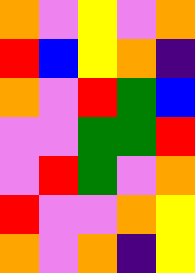[["orange", "violet", "yellow", "violet", "orange"], ["red", "blue", "yellow", "orange", "indigo"], ["orange", "violet", "red", "green", "blue"], ["violet", "violet", "green", "green", "red"], ["violet", "red", "green", "violet", "orange"], ["red", "violet", "violet", "orange", "yellow"], ["orange", "violet", "orange", "indigo", "yellow"]]